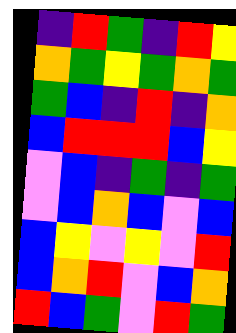[["indigo", "red", "green", "indigo", "red", "yellow"], ["orange", "green", "yellow", "green", "orange", "green"], ["green", "blue", "indigo", "red", "indigo", "orange"], ["blue", "red", "red", "red", "blue", "yellow"], ["violet", "blue", "indigo", "green", "indigo", "green"], ["violet", "blue", "orange", "blue", "violet", "blue"], ["blue", "yellow", "violet", "yellow", "violet", "red"], ["blue", "orange", "red", "violet", "blue", "orange"], ["red", "blue", "green", "violet", "red", "green"]]